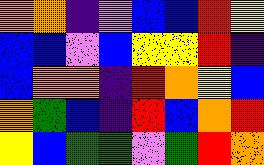[["orange", "orange", "indigo", "violet", "blue", "blue", "red", "yellow"], ["blue", "blue", "violet", "blue", "yellow", "yellow", "red", "indigo"], ["blue", "orange", "orange", "indigo", "red", "orange", "yellow", "blue"], ["orange", "green", "blue", "indigo", "red", "blue", "orange", "red"], ["yellow", "blue", "green", "green", "violet", "green", "red", "orange"]]